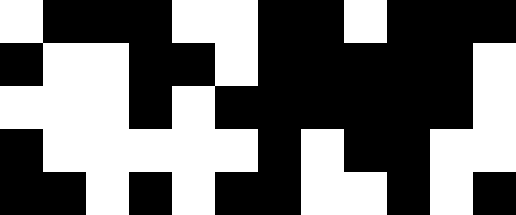[["white", "black", "black", "black", "white", "white", "black", "black", "white", "black", "black", "black"], ["black", "white", "white", "black", "black", "white", "black", "black", "black", "black", "black", "white"], ["white", "white", "white", "black", "white", "black", "black", "black", "black", "black", "black", "white"], ["black", "white", "white", "white", "white", "white", "black", "white", "black", "black", "white", "white"], ["black", "black", "white", "black", "white", "black", "black", "white", "white", "black", "white", "black"]]